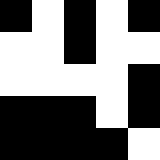[["black", "white", "black", "white", "black"], ["white", "white", "black", "white", "white"], ["white", "white", "white", "white", "black"], ["black", "black", "black", "white", "black"], ["black", "black", "black", "black", "white"]]